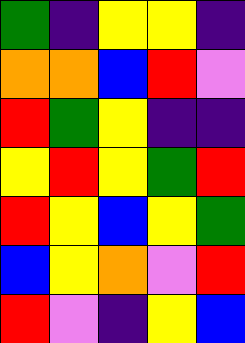[["green", "indigo", "yellow", "yellow", "indigo"], ["orange", "orange", "blue", "red", "violet"], ["red", "green", "yellow", "indigo", "indigo"], ["yellow", "red", "yellow", "green", "red"], ["red", "yellow", "blue", "yellow", "green"], ["blue", "yellow", "orange", "violet", "red"], ["red", "violet", "indigo", "yellow", "blue"]]